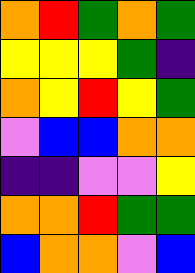[["orange", "red", "green", "orange", "green"], ["yellow", "yellow", "yellow", "green", "indigo"], ["orange", "yellow", "red", "yellow", "green"], ["violet", "blue", "blue", "orange", "orange"], ["indigo", "indigo", "violet", "violet", "yellow"], ["orange", "orange", "red", "green", "green"], ["blue", "orange", "orange", "violet", "blue"]]